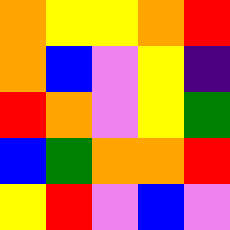[["orange", "yellow", "yellow", "orange", "red"], ["orange", "blue", "violet", "yellow", "indigo"], ["red", "orange", "violet", "yellow", "green"], ["blue", "green", "orange", "orange", "red"], ["yellow", "red", "violet", "blue", "violet"]]